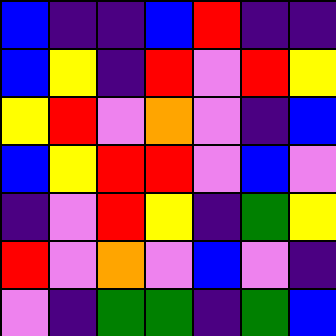[["blue", "indigo", "indigo", "blue", "red", "indigo", "indigo"], ["blue", "yellow", "indigo", "red", "violet", "red", "yellow"], ["yellow", "red", "violet", "orange", "violet", "indigo", "blue"], ["blue", "yellow", "red", "red", "violet", "blue", "violet"], ["indigo", "violet", "red", "yellow", "indigo", "green", "yellow"], ["red", "violet", "orange", "violet", "blue", "violet", "indigo"], ["violet", "indigo", "green", "green", "indigo", "green", "blue"]]